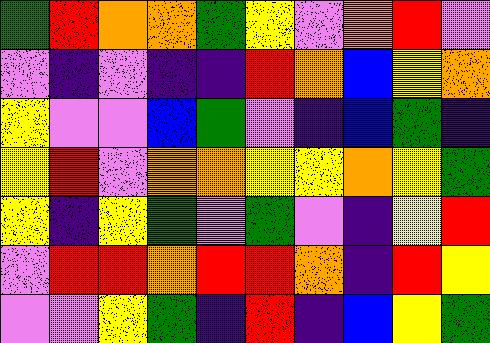[["green", "red", "orange", "orange", "green", "yellow", "violet", "orange", "red", "violet"], ["violet", "indigo", "violet", "indigo", "indigo", "red", "orange", "blue", "yellow", "orange"], ["yellow", "violet", "violet", "blue", "green", "violet", "indigo", "blue", "green", "indigo"], ["yellow", "red", "violet", "orange", "orange", "yellow", "yellow", "orange", "yellow", "green"], ["yellow", "indigo", "yellow", "green", "violet", "green", "violet", "indigo", "yellow", "red"], ["violet", "red", "red", "orange", "red", "red", "orange", "indigo", "red", "yellow"], ["violet", "violet", "yellow", "green", "indigo", "red", "indigo", "blue", "yellow", "green"]]